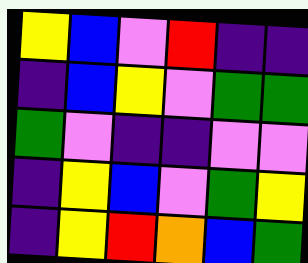[["yellow", "blue", "violet", "red", "indigo", "indigo"], ["indigo", "blue", "yellow", "violet", "green", "green"], ["green", "violet", "indigo", "indigo", "violet", "violet"], ["indigo", "yellow", "blue", "violet", "green", "yellow"], ["indigo", "yellow", "red", "orange", "blue", "green"]]